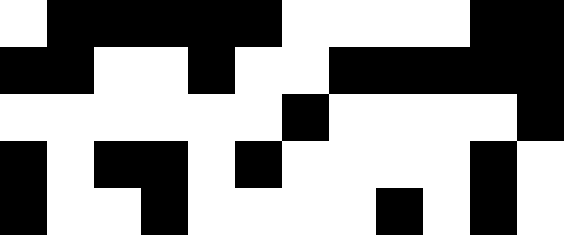[["white", "black", "black", "black", "black", "black", "white", "white", "white", "white", "black", "black"], ["black", "black", "white", "white", "black", "white", "white", "black", "black", "black", "black", "black"], ["white", "white", "white", "white", "white", "white", "black", "white", "white", "white", "white", "black"], ["black", "white", "black", "black", "white", "black", "white", "white", "white", "white", "black", "white"], ["black", "white", "white", "black", "white", "white", "white", "white", "black", "white", "black", "white"]]